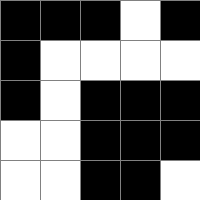[["black", "black", "black", "white", "black"], ["black", "white", "white", "white", "white"], ["black", "white", "black", "black", "black"], ["white", "white", "black", "black", "black"], ["white", "white", "black", "black", "white"]]